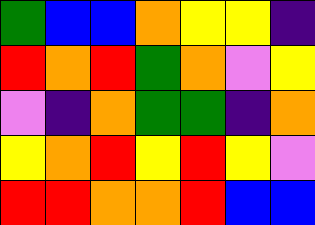[["green", "blue", "blue", "orange", "yellow", "yellow", "indigo"], ["red", "orange", "red", "green", "orange", "violet", "yellow"], ["violet", "indigo", "orange", "green", "green", "indigo", "orange"], ["yellow", "orange", "red", "yellow", "red", "yellow", "violet"], ["red", "red", "orange", "orange", "red", "blue", "blue"]]